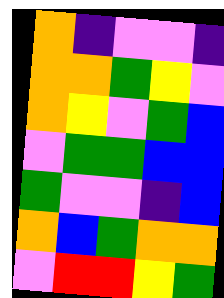[["orange", "indigo", "violet", "violet", "indigo"], ["orange", "orange", "green", "yellow", "violet"], ["orange", "yellow", "violet", "green", "blue"], ["violet", "green", "green", "blue", "blue"], ["green", "violet", "violet", "indigo", "blue"], ["orange", "blue", "green", "orange", "orange"], ["violet", "red", "red", "yellow", "green"]]